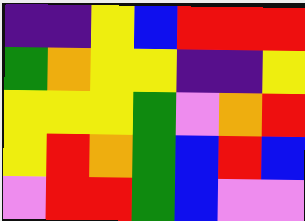[["indigo", "indigo", "yellow", "blue", "red", "red", "red"], ["green", "orange", "yellow", "yellow", "indigo", "indigo", "yellow"], ["yellow", "yellow", "yellow", "green", "violet", "orange", "red"], ["yellow", "red", "orange", "green", "blue", "red", "blue"], ["violet", "red", "red", "green", "blue", "violet", "violet"]]